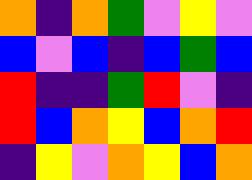[["orange", "indigo", "orange", "green", "violet", "yellow", "violet"], ["blue", "violet", "blue", "indigo", "blue", "green", "blue"], ["red", "indigo", "indigo", "green", "red", "violet", "indigo"], ["red", "blue", "orange", "yellow", "blue", "orange", "red"], ["indigo", "yellow", "violet", "orange", "yellow", "blue", "orange"]]